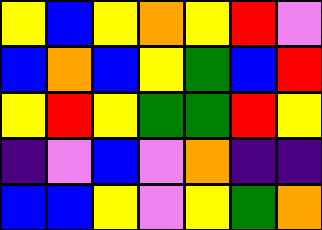[["yellow", "blue", "yellow", "orange", "yellow", "red", "violet"], ["blue", "orange", "blue", "yellow", "green", "blue", "red"], ["yellow", "red", "yellow", "green", "green", "red", "yellow"], ["indigo", "violet", "blue", "violet", "orange", "indigo", "indigo"], ["blue", "blue", "yellow", "violet", "yellow", "green", "orange"]]